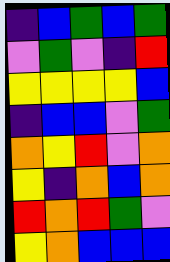[["indigo", "blue", "green", "blue", "green"], ["violet", "green", "violet", "indigo", "red"], ["yellow", "yellow", "yellow", "yellow", "blue"], ["indigo", "blue", "blue", "violet", "green"], ["orange", "yellow", "red", "violet", "orange"], ["yellow", "indigo", "orange", "blue", "orange"], ["red", "orange", "red", "green", "violet"], ["yellow", "orange", "blue", "blue", "blue"]]